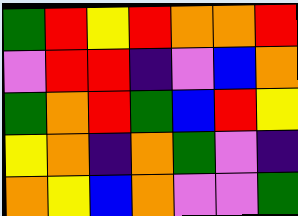[["green", "red", "yellow", "red", "orange", "orange", "red"], ["violet", "red", "red", "indigo", "violet", "blue", "orange"], ["green", "orange", "red", "green", "blue", "red", "yellow"], ["yellow", "orange", "indigo", "orange", "green", "violet", "indigo"], ["orange", "yellow", "blue", "orange", "violet", "violet", "green"]]